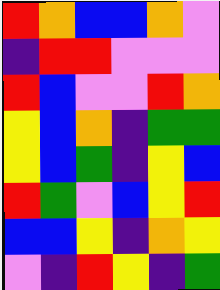[["red", "orange", "blue", "blue", "orange", "violet"], ["indigo", "red", "red", "violet", "violet", "violet"], ["red", "blue", "violet", "violet", "red", "orange"], ["yellow", "blue", "orange", "indigo", "green", "green"], ["yellow", "blue", "green", "indigo", "yellow", "blue"], ["red", "green", "violet", "blue", "yellow", "red"], ["blue", "blue", "yellow", "indigo", "orange", "yellow"], ["violet", "indigo", "red", "yellow", "indigo", "green"]]